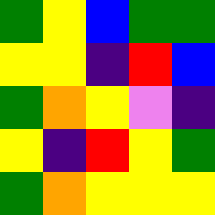[["green", "yellow", "blue", "green", "green"], ["yellow", "yellow", "indigo", "red", "blue"], ["green", "orange", "yellow", "violet", "indigo"], ["yellow", "indigo", "red", "yellow", "green"], ["green", "orange", "yellow", "yellow", "yellow"]]